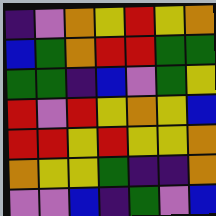[["indigo", "violet", "orange", "yellow", "red", "yellow", "orange"], ["blue", "green", "orange", "red", "red", "green", "green"], ["green", "green", "indigo", "blue", "violet", "green", "yellow"], ["red", "violet", "red", "yellow", "orange", "yellow", "blue"], ["red", "red", "yellow", "red", "yellow", "yellow", "orange"], ["orange", "yellow", "yellow", "green", "indigo", "indigo", "orange"], ["violet", "violet", "blue", "indigo", "green", "violet", "blue"]]